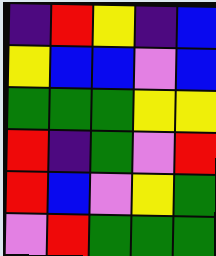[["indigo", "red", "yellow", "indigo", "blue"], ["yellow", "blue", "blue", "violet", "blue"], ["green", "green", "green", "yellow", "yellow"], ["red", "indigo", "green", "violet", "red"], ["red", "blue", "violet", "yellow", "green"], ["violet", "red", "green", "green", "green"]]